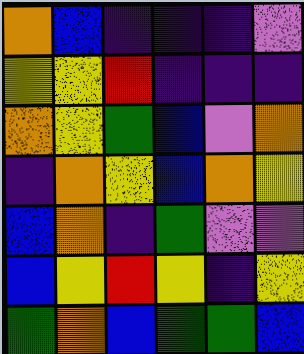[["orange", "blue", "indigo", "indigo", "indigo", "violet"], ["yellow", "yellow", "red", "indigo", "indigo", "indigo"], ["orange", "yellow", "green", "blue", "violet", "orange"], ["indigo", "orange", "yellow", "blue", "orange", "yellow"], ["blue", "orange", "indigo", "green", "violet", "violet"], ["blue", "yellow", "red", "yellow", "indigo", "yellow"], ["green", "orange", "blue", "green", "green", "blue"]]